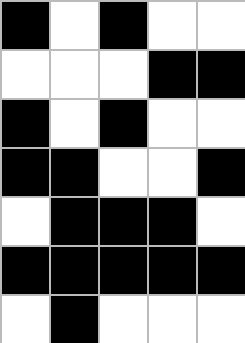[["black", "white", "black", "white", "white"], ["white", "white", "white", "black", "black"], ["black", "white", "black", "white", "white"], ["black", "black", "white", "white", "black"], ["white", "black", "black", "black", "white"], ["black", "black", "black", "black", "black"], ["white", "black", "white", "white", "white"]]